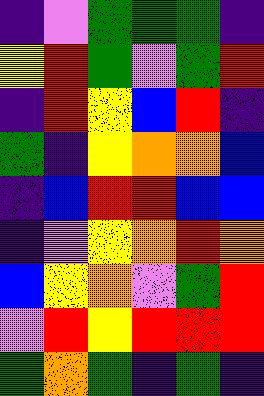[["indigo", "violet", "green", "green", "green", "indigo"], ["yellow", "red", "green", "violet", "green", "red"], ["indigo", "red", "yellow", "blue", "red", "indigo"], ["green", "indigo", "yellow", "orange", "orange", "blue"], ["indigo", "blue", "red", "red", "blue", "blue"], ["indigo", "violet", "yellow", "orange", "red", "orange"], ["blue", "yellow", "orange", "violet", "green", "red"], ["violet", "red", "yellow", "red", "red", "red"], ["green", "orange", "green", "indigo", "green", "indigo"]]